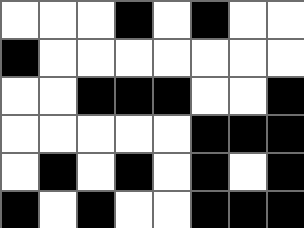[["white", "white", "white", "black", "white", "black", "white", "white"], ["black", "white", "white", "white", "white", "white", "white", "white"], ["white", "white", "black", "black", "black", "white", "white", "black"], ["white", "white", "white", "white", "white", "black", "black", "black"], ["white", "black", "white", "black", "white", "black", "white", "black"], ["black", "white", "black", "white", "white", "black", "black", "black"]]